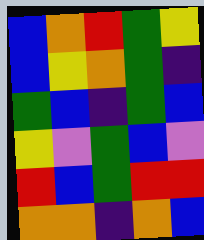[["blue", "orange", "red", "green", "yellow"], ["blue", "yellow", "orange", "green", "indigo"], ["green", "blue", "indigo", "green", "blue"], ["yellow", "violet", "green", "blue", "violet"], ["red", "blue", "green", "red", "red"], ["orange", "orange", "indigo", "orange", "blue"]]